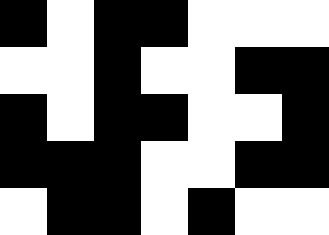[["black", "white", "black", "black", "white", "white", "white"], ["white", "white", "black", "white", "white", "black", "black"], ["black", "white", "black", "black", "white", "white", "black"], ["black", "black", "black", "white", "white", "black", "black"], ["white", "black", "black", "white", "black", "white", "white"]]